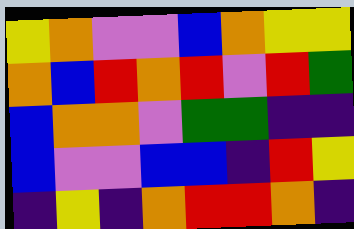[["yellow", "orange", "violet", "violet", "blue", "orange", "yellow", "yellow"], ["orange", "blue", "red", "orange", "red", "violet", "red", "green"], ["blue", "orange", "orange", "violet", "green", "green", "indigo", "indigo"], ["blue", "violet", "violet", "blue", "blue", "indigo", "red", "yellow"], ["indigo", "yellow", "indigo", "orange", "red", "red", "orange", "indigo"]]